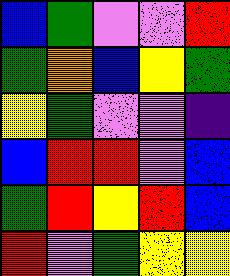[["blue", "green", "violet", "violet", "red"], ["green", "orange", "blue", "yellow", "green"], ["yellow", "green", "violet", "violet", "indigo"], ["blue", "red", "red", "violet", "blue"], ["green", "red", "yellow", "red", "blue"], ["red", "violet", "green", "yellow", "yellow"]]